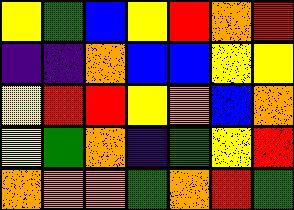[["yellow", "green", "blue", "yellow", "red", "orange", "red"], ["indigo", "indigo", "orange", "blue", "blue", "yellow", "yellow"], ["yellow", "red", "red", "yellow", "orange", "blue", "orange"], ["yellow", "green", "orange", "indigo", "green", "yellow", "red"], ["orange", "orange", "orange", "green", "orange", "red", "green"]]